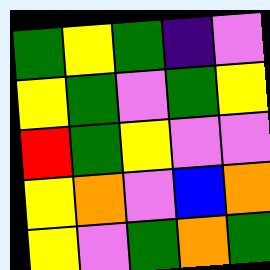[["green", "yellow", "green", "indigo", "violet"], ["yellow", "green", "violet", "green", "yellow"], ["red", "green", "yellow", "violet", "violet"], ["yellow", "orange", "violet", "blue", "orange"], ["yellow", "violet", "green", "orange", "green"]]